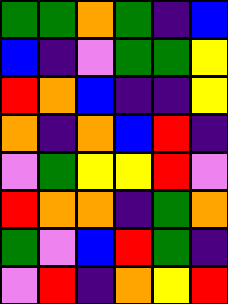[["green", "green", "orange", "green", "indigo", "blue"], ["blue", "indigo", "violet", "green", "green", "yellow"], ["red", "orange", "blue", "indigo", "indigo", "yellow"], ["orange", "indigo", "orange", "blue", "red", "indigo"], ["violet", "green", "yellow", "yellow", "red", "violet"], ["red", "orange", "orange", "indigo", "green", "orange"], ["green", "violet", "blue", "red", "green", "indigo"], ["violet", "red", "indigo", "orange", "yellow", "red"]]